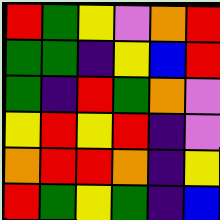[["red", "green", "yellow", "violet", "orange", "red"], ["green", "green", "indigo", "yellow", "blue", "red"], ["green", "indigo", "red", "green", "orange", "violet"], ["yellow", "red", "yellow", "red", "indigo", "violet"], ["orange", "red", "red", "orange", "indigo", "yellow"], ["red", "green", "yellow", "green", "indigo", "blue"]]